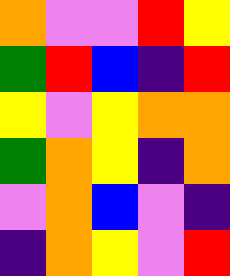[["orange", "violet", "violet", "red", "yellow"], ["green", "red", "blue", "indigo", "red"], ["yellow", "violet", "yellow", "orange", "orange"], ["green", "orange", "yellow", "indigo", "orange"], ["violet", "orange", "blue", "violet", "indigo"], ["indigo", "orange", "yellow", "violet", "red"]]